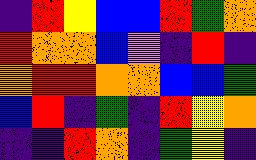[["indigo", "red", "yellow", "blue", "blue", "red", "green", "orange"], ["red", "orange", "orange", "blue", "violet", "indigo", "red", "indigo"], ["orange", "red", "red", "orange", "orange", "blue", "blue", "green"], ["blue", "red", "indigo", "green", "indigo", "red", "yellow", "orange"], ["indigo", "indigo", "red", "orange", "indigo", "green", "yellow", "indigo"]]